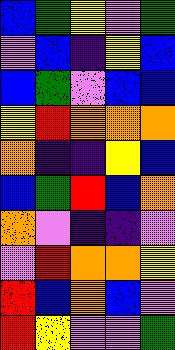[["blue", "green", "yellow", "violet", "green"], ["violet", "blue", "indigo", "yellow", "blue"], ["blue", "green", "violet", "blue", "blue"], ["yellow", "red", "orange", "orange", "orange"], ["orange", "indigo", "indigo", "yellow", "blue"], ["blue", "green", "red", "blue", "orange"], ["orange", "violet", "indigo", "indigo", "violet"], ["violet", "red", "orange", "orange", "yellow"], ["red", "blue", "orange", "blue", "violet"], ["red", "yellow", "violet", "violet", "green"]]